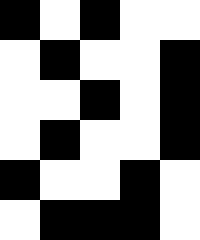[["black", "white", "black", "white", "white"], ["white", "black", "white", "white", "black"], ["white", "white", "black", "white", "black"], ["white", "black", "white", "white", "black"], ["black", "white", "white", "black", "white"], ["white", "black", "black", "black", "white"]]